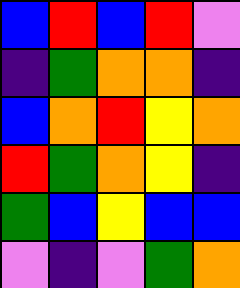[["blue", "red", "blue", "red", "violet"], ["indigo", "green", "orange", "orange", "indigo"], ["blue", "orange", "red", "yellow", "orange"], ["red", "green", "orange", "yellow", "indigo"], ["green", "blue", "yellow", "blue", "blue"], ["violet", "indigo", "violet", "green", "orange"]]